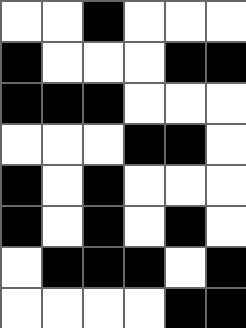[["white", "white", "black", "white", "white", "white"], ["black", "white", "white", "white", "black", "black"], ["black", "black", "black", "white", "white", "white"], ["white", "white", "white", "black", "black", "white"], ["black", "white", "black", "white", "white", "white"], ["black", "white", "black", "white", "black", "white"], ["white", "black", "black", "black", "white", "black"], ["white", "white", "white", "white", "black", "black"]]